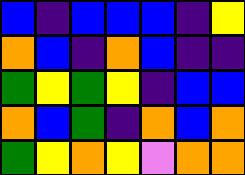[["blue", "indigo", "blue", "blue", "blue", "indigo", "yellow"], ["orange", "blue", "indigo", "orange", "blue", "indigo", "indigo"], ["green", "yellow", "green", "yellow", "indigo", "blue", "blue"], ["orange", "blue", "green", "indigo", "orange", "blue", "orange"], ["green", "yellow", "orange", "yellow", "violet", "orange", "orange"]]